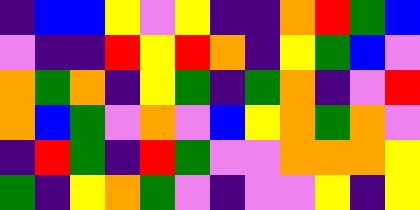[["indigo", "blue", "blue", "yellow", "violet", "yellow", "indigo", "indigo", "orange", "red", "green", "blue"], ["violet", "indigo", "indigo", "red", "yellow", "red", "orange", "indigo", "yellow", "green", "blue", "violet"], ["orange", "green", "orange", "indigo", "yellow", "green", "indigo", "green", "orange", "indigo", "violet", "red"], ["orange", "blue", "green", "violet", "orange", "violet", "blue", "yellow", "orange", "green", "orange", "violet"], ["indigo", "red", "green", "indigo", "red", "green", "violet", "violet", "orange", "orange", "orange", "yellow"], ["green", "indigo", "yellow", "orange", "green", "violet", "indigo", "violet", "violet", "yellow", "indigo", "yellow"]]